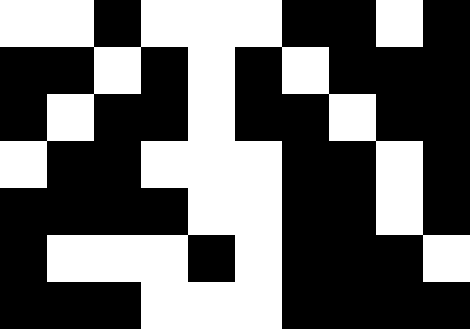[["white", "white", "black", "white", "white", "white", "black", "black", "white", "black"], ["black", "black", "white", "black", "white", "black", "white", "black", "black", "black"], ["black", "white", "black", "black", "white", "black", "black", "white", "black", "black"], ["white", "black", "black", "white", "white", "white", "black", "black", "white", "black"], ["black", "black", "black", "black", "white", "white", "black", "black", "white", "black"], ["black", "white", "white", "white", "black", "white", "black", "black", "black", "white"], ["black", "black", "black", "white", "white", "white", "black", "black", "black", "black"]]